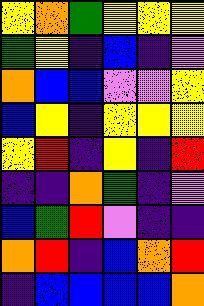[["yellow", "orange", "green", "yellow", "yellow", "yellow"], ["green", "yellow", "indigo", "blue", "indigo", "violet"], ["orange", "blue", "blue", "violet", "violet", "yellow"], ["blue", "yellow", "indigo", "yellow", "yellow", "yellow"], ["yellow", "red", "indigo", "yellow", "indigo", "red"], ["indigo", "indigo", "orange", "green", "indigo", "violet"], ["blue", "green", "red", "violet", "indigo", "indigo"], ["orange", "red", "indigo", "blue", "orange", "red"], ["indigo", "blue", "blue", "blue", "blue", "orange"]]